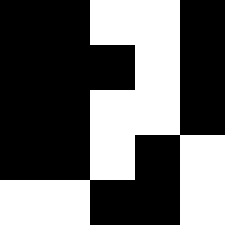[["black", "black", "white", "white", "black"], ["black", "black", "black", "white", "black"], ["black", "black", "white", "white", "black"], ["black", "black", "white", "black", "white"], ["white", "white", "black", "black", "white"]]